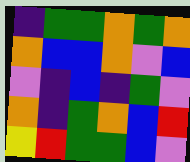[["indigo", "green", "green", "orange", "green", "orange"], ["orange", "blue", "blue", "orange", "violet", "blue"], ["violet", "indigo", "blue", "indigo", "green", "violet"], ["orange", "indigo", "green", "orange", "blue", "red"], ["yellow", "red", "green", "green", "blue", "violet"]]